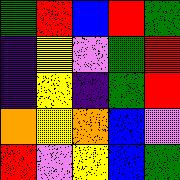[["green", "red", "blue", "red", "green"], ["indigo", "yellow", "violet", "green", "red"], ["indigo", "yellow", "indigo", "green", "red"], ["orange", "yellow", "orange", "blue", "violet"], ["red", "violet", "yellow", "blue", "green"]]